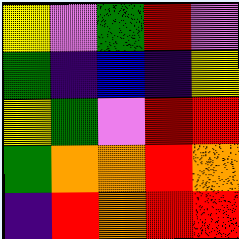[["yellow", "violet", "green", "red", "violet"], ["green", "indigo", "blue", "indigo", "yellow"], ["yellow", "green", "violet", "red", "red"], ["green", "orange", "orange", "red", "orange"], ["indigo", "red", "orange", "red", "red"]]